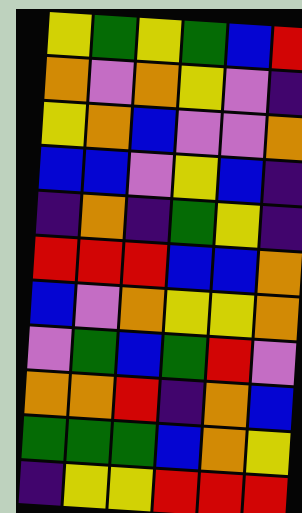[["yellow", "green", "yellow", "green", "blue", "red"], ["orange", "violet", "orange", "yellow", "violet", "indigo"], ["yellow", "orange", "blue", "violet", "violet", "orange"], ["blue", "blue", "violet", "yellow", "blue", "indigo"], ["indigo", "orange", "indigo", "green", "yellow", "indigo"], ["red", "red", "red", "blue", "blue", "orange"], ["blue", "violet", "orange", "yellow", "yellow", "orange"], ["violet", "green", "blue", "green", "red", "violet"], ["orange", "orange", "red", "indigo", "orange", "blue"], ["green", "green", "green", "blue", "orange", "yellow"], ["indigo", "yellow", "yellow", "red", "red", "red"]]